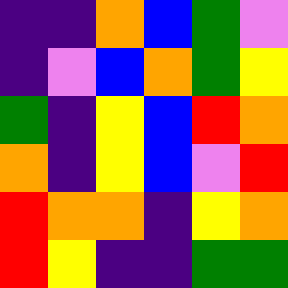[["indigo", "indigo", "orange", "blue", "green", "violet"], ["indigo", "violet", "blue", "orange", "green", "yellow"], ["green", "indigo", "yellow", "blue", "red", "orange"], ["orange", "indigo", "yellow", "blue", "violet", "red"], ["red", "orange", "orange", "indigo", "yellow", "orange"], ["red", "yellow", "indigo", "indigo", "green", "green"]]